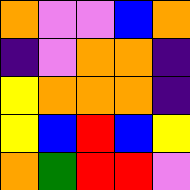[["orange", "violet", "violet", "blue", "orange"], ["indigo", "violet", "orange", "orange", "indigo"], ["yellow", "orange", "orange", "orange", "indigo"], ["yellow", "blue", "red", "blue", "yellow"], ["orange", "green", "red", "red", "violet"]]